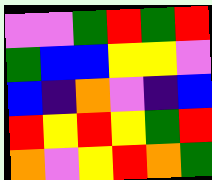[["violet", "violet", "green", "red", "green", "red"], ["green", "blue", "blue", "yellow", "yellow", "violet"], ["blue", "indigo", "orange", "violet", "indigo", "blue"], ["red", "yellow", "red", "yellow", "green", "red"], ["orange", "violet", "yellow", "red", "orange", "green"]]